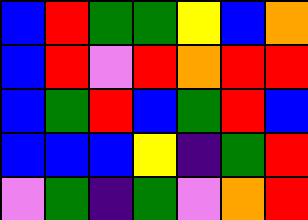[["blue", "red", "green", "green", "yellow", "blue", "orange"], ["blue", "red", "violet", "red", "orange", "red", "red"], ["blue", "green", "red", "blue", "green", "red", "blue"], ["blue", "blue", "blue", "yellow", "indigo", "green", "red"], ["violet", "green", "indigo", "green", "violet", "orange", "red"]]